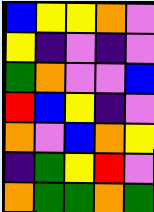[["blue", "yellow", "yellow", "orange", "violet"], ["yellow", "indigo", "violet", "indigo", "violet"], ["green", "orange", "violet", "violet", "blue"], ["red", "blue", "yellow", "indigo", "violet"], ["orange", "violet", "blue", "orange", "yellow"], ["indigo", "green", "yellow", "red", "violet"], ["orange", "green", "green", "orange", "green"]]